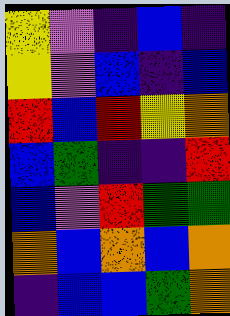[["yellow", "violet", "indigo", "blue", "indigo"], ["yellow", "violet", "blue", "indigo", "blue"], ["red", "blue", "red", "yellow", "orange"], ["blue", "green", "indigo", "indigo", "red"], ["blue", "violet", "red", "green", "green"], ["orange", "blue", "orange", "blue", "orange"], ["indigo", "blue", "blue", "green", "orange"]]